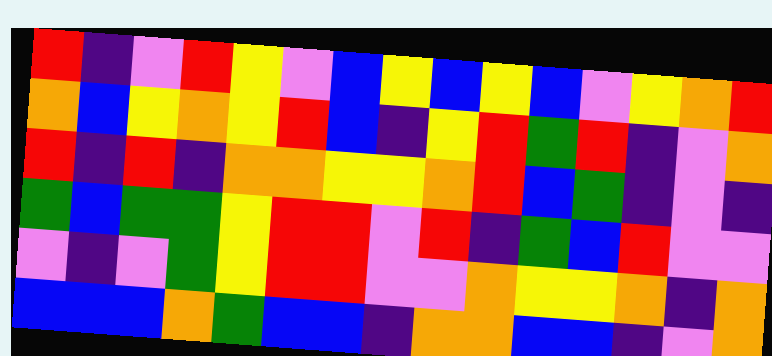[["red", "indigo", "violet", "red", "yellow", "violet", "blue", "yellow", "blue", "yellow", "blue", "violet", "yellow", "orange", "red"], ["orange", "blue", "yellow", "orange", "yellow", "red", "blue", "indigo", "yellow", "red", "green", "red", "indigo", "violet", "orange"], ["red", "indigo", "red", "indigo", "orange", "orange", "yellow", "yellow", "orange", "red", "blue", "green", "indigo", "violet", "indigo"], ["green", "blue", "green", "green", "yellow", "red", "red", "violet", "red", "indigo", "green", "blue", "red", "violet", "violet"], ["violet", "indigo", "violet", "green", "yellow", "red", "red", "violet", "violet", "orange", "yellow", "yellow", "orange", "indigo", "orange"], ["blue", "blue", "blue", "orange", "green", "blue", "blue", "indigo", "orange", "orange", "blue", "blue", "indigo", "violet", "orange"]]